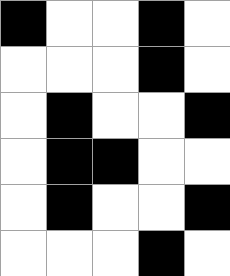[["black", "white", "white", "black", "white"], ["white", "white", "white", "black", "white"], ["white", "black", "white", "white", "black"], ["white", "black", "black", "white", "white"], ["white", "black", "white", "white", "black"], ["white", "white", "white", "black", "white"]]